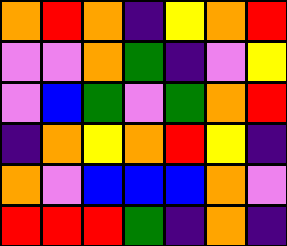[["orange", "red", "orange", "indigo", "yellow", "orange", "red"], ["violet", "violet", "orange", "green", "indigo", "violet", "yellow"], ["violet", "blue", "green", "violet", "green", "orange", "red"], ["indigo", "orange", "yellow", "orange", "red", "yellow", "indigo"], ["orange", "violet", "blue", "blue", "blue", "orange", "violet"], ["red", "red", "red", "green", "indigo", "orange", "indigo"]]